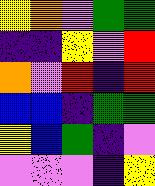[["yellow", "orange", "violet", "green", "green"], ["indigo", "indigo", "yellow", "violet", "red"], ["orange", "violet", "red", "indigo", "red"], ["blue", "blue", "indigo", "green", "green"], ["yellow", "blue", "green", "indigo", "violet"], ["violet", "violet", "violet", "indigo", "yellow"]]